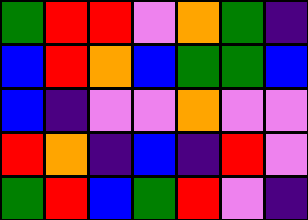[["green", "red", "red", "violet", "orange", "green", "indigo"], ["blue", "red", "orange", "blue", "green", "green", "blue"], ["blue", "indigo", "violet", "violet", "orange", "violet", "violet"], ["red", "orange", "indigo", "blue", "indigo", "red", "violet"], ["green", "red", "blue", "green", "red", "violet", "indigo"]]